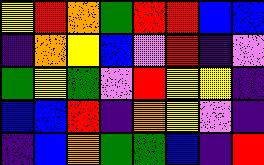[["yellow", "red", "orange", "green", "red", "red", "blue", "blue"], ["indigo", "orange", "yellow", "blue", "violet", "red", "indigo", "violet"], ["green", "yellow", "green", "violet", "red", "yellow", "yellow", "indigo"], ["blue", "blue", "red", "indigo", "orange", "yellow", "violet", "indigo"], ["indigo", "blue", "orange", "green", "green", "blue", "indigo", "red"]]